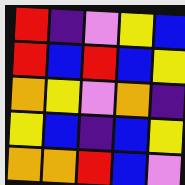[["red", "indigo", "violet", "yellow", "blue"], ["red", "blue", "red", "blue", "yellow"], ["orange", "yellow", "violet", "orange", "indigo"], ["yellow", "blue", "indigo", "blue", "yellow"], ["orange", "orange", "red", "blue", "violet"]]